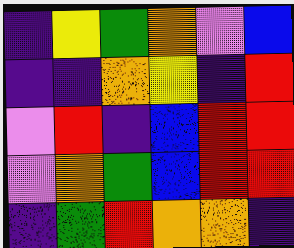[["indigo", "yellow", "green", "orange", "violet", "blue"], ["indigo", "indigo", "orange", "yellow", "indigo", "red"], ["violet", "red", "indigo", "blue", "red", "red"], ["violet", "orange", "green", "blue", "red", "red"], ["indigo", "green", "red", "orange", "orange", "indigo"]]